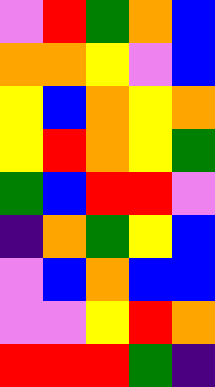[["violet", "red", "green", "orange", "blue"], ["orange", "orange", "yellow", "violet", "blue"], ["yellow", "blue", "orange", "yellow", "orange"], ["yellow", "red", "orange", "yellow", "green"], ["green", "blue", "red", "red", "violet"], ["indigo", "orange", "green", "yellow", "blue"], ["violet", "blue", "orange", "blue", "blue"], ["violet", "violet", "yellow", "red", "orange"], ["red", "red", "red", "green", "indigo"]]